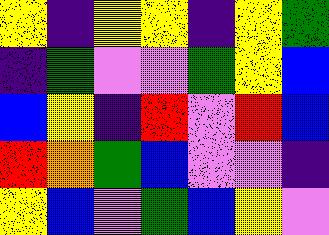[["yellow", "indigo", "yellow", "yellow", "indigo", "yellow", "green"], ["indigo", "green", "violet", "violet", "green", "yellow", "blue"], ["blue", "yellow", "indigo", "red", "violet", "red", "blue"], ["red", "orange", "green", "blue", "violet", "violet", "indigo"], ["yellow", "blue", "violet", "green", "blue", "yellow", "violet"]]